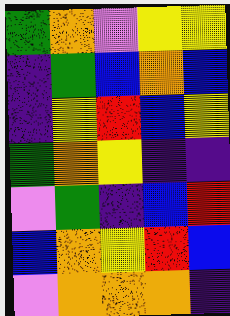[["green", "orange", "violet", "yellow", "yellow"], ["indigo", "green", "blue", "orange", "blue"], ["indigo", "yellow", "red", "blue", "yellow"], ["green", "orange", "yellow", "indigo", "indigo"], ["violet", "green", "indigo", "blue", "red"], ["blue", "orange", "yellow", "red", "blue"], ["violet", "orange", "orange", "orange", "indigo"]]